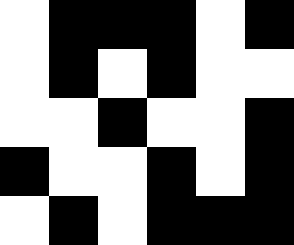[["white", "black", "black", "black", "white", "black"], ["white", "black", "white", "black", "white", "white"], ["white", "white", "black", "white", "white", "black"], ["black", "white", "white", "black", "white", "black"], ["white", "black", "white", "black", "black", "black"]]